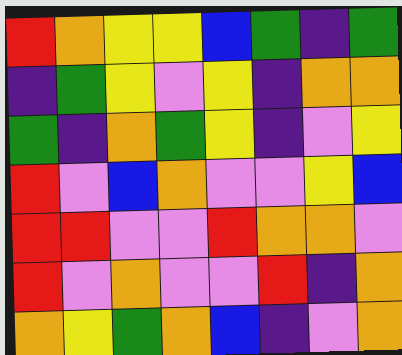[["red", "orange", "yellow", "yellow", "blue", "green", "indigo", "green"], ["indigo", "green", "yellow", "violet", "yellow", "indigo", "orange", "orange"], ["green", "indigo", "orange", "green", "yellow", "indigo", "violet", "yellow"], ["red", "violet", "blue", "orange", "violet", "violet", "yellow", "blue"], ["red", "red", "violet", "violet", "red", "orange", "orange", "violet"], ["red", "violet", "orange", "violet", "violet", "red", "indigo", "orange"], ["orange", "yellow", "green", "orange", "blue", "indigo", "violet", "orange"]]